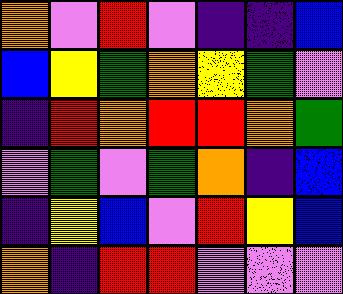[["orange", "violet", "red", "violet", "indigo", "indigo", "blue"], ["blue", "yellow", "green", "orange", "yellow", "green", "violet"], ["indigo", "red", "orange", "red", "red", "orange", "green"], ["violet", "green", "violet", "green", "orange", "indigo", "blue"], ["indigo", "yellow", "blue", "violet", "red", "yellow", "blue"], ["orange", "indigo", "red", "red", "violet", "violet", "violet"]]